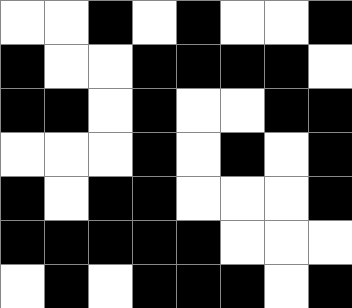[["white", "white", "black", "white", "black", "white", "white", "black"], ["black", "white", "white", "black", "black", "black", "black", "white"], ["black", "black", "white", "black", "white", "white", "black", "black"], ["white", "white", "white", "black", "white", "black", "white", "black"], ["black", "white", "black", "black", "white", "white", "white", "black"], ["black", "black", "black", "black", "black", "white", "white", "white"], ["white", "black", "white", "black", "black", "black", "white", "black"]]